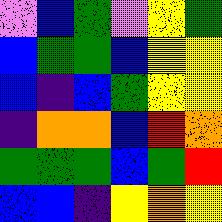[["violet", "blue", "green", "violet", "yellow", "green"], ["blue", "green", "green", "blue", "yellow", "yellow"], ["blue", "indigo", "blue", "green", "yellow", "yellow"], ["indigo", "orange", "orange", "blue", "red", "orange"], ["green", "green", "green", "blue", "green", "red"], ["blue", "blue", "indigo", "yellow", "orange", "yellow"]]